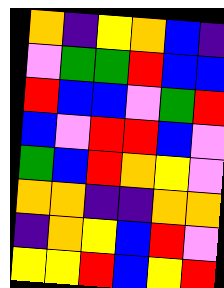[["orange", "indigo", "yellow", "orange", "blue", "indigo"], ["violet", "green", "green", "red", "blue", "blue"], ["red", "blue", "blue", "violet", "green", "red"], ["blue", "violet", "red", "red", "blue", "violet"], ["green", "blue", "red", "orange", "yellow", "violet"], ["orange", "orange", "indigo", "indigo", "orange", "orange"], ["indigo", "orange", "yellow", "blue", "red", "violet"], ["yellow", "yellow", "red", "blue", "yellow", "red"]]